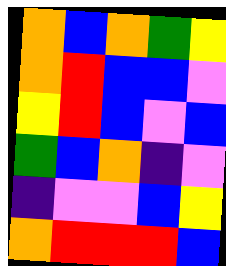[["orange", "blue", "orange", "green", "yellow"], ["orange", "red", "blue", "blue", "violet"], ["yellow", "red", "blue", "violet", "blue"], ["green", "blue", "orange", "indigo", "violet"], ["indigo", "violet", "violet", "blue", "yellow"], ["orange", "red", "red", "red", "blue"]]